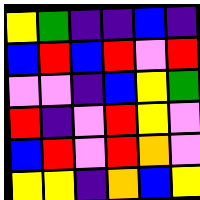[["yellow", "green", "indigo", "indigo", "blue", "indigo"], ["blue", "red", "blue", "red", "violet", "red"], ["violet", "violet", "indigo", "blue", "yellow", "green"], ["red", "indigo", "violet", "red", "yellow", "violet"], ["blue", "red", "violet", "red", "orange", "violet"], ["yellow", "yellow", "indigo", "orange", "blue", "yellow"]]